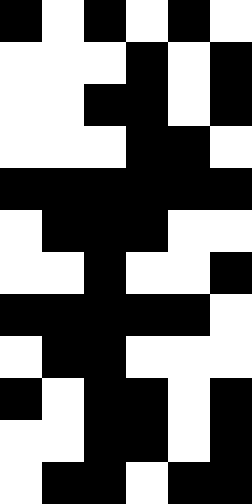[["black", "white", "black", "white", "black", "white"], ["white", "white", "white", "black", "white", "black"], ["white", "white", "black", "black", "white", "black"], ["white", "white", "white", "black", "black", "white"], ["black", "black", "black", "black", "black", "black"], ["white", "black", "black", "black", "white", "white"], ["white", "white", "black", "white", "white", "black"], ["black", "black", "black", "black", "black", "white"], ["white", "black", "black", "white", "white", "white"], ["black", "white", "black", "black", "white", "black"], ["white", "white", "black", "black", "white", "black"], ["white", "black", "black", "white", "black", "black"]]